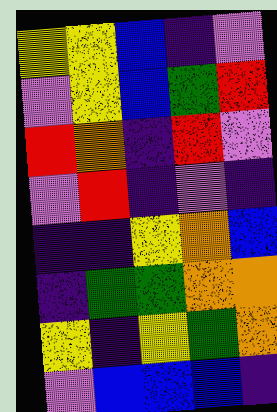[["yellow", "yellow", "blue", "indigo", "violet"], ["violet", "yellow", "blue", "green", "red"], ["red", "orange", "indigo", "red", "violet"], ["violet", "red", "indigo", "violet", "indigo"], ["indigo", "indigo", "yellow", "orange", "blue"], ["indigo", "green", "green", "orange", "orange"], ["yellow", "indigo", "yellow", "green", "orange"], ["violet", "blue", "blue", "blue", "indigo"]]